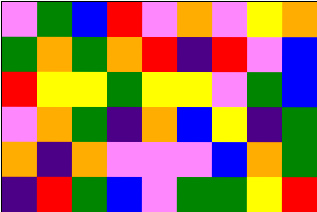[["violet", "green", "blue", "red", "violet", "orange", "violet", "yellow", "orange"], ["green", "orange", "green", "orange", "red", "indigo", "red", "violet", "blue"], ["red", "yellow", "yellow", "green", "yellow", "yellow", "violet", "green", "blue"], ["violet", "orange", "green", "indigo", "orange", "blue", "yellow", "indigo", "green"], ["orange", "indigo", "orange", "violet", "violet", "violet", "blue", "orange", "green"], ["indigo", "red", "green", "blue", "violet", "green", "green", "yellow", "red"]]